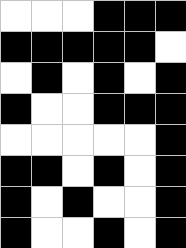[["white", "white", "white", "black", "black", "black"], ["black", "black", "black", "black", "black", "white"], ["white", "black", "white", "black", "white", "black"], ["black", "white", "white", "black", "black", "black"], ["white", "white", "white", "white", "white", "black"], ["black", "black", "white", "black", "white", "black"], ["black", "white", "black", "white", "white", "black"], ["black", "white", "white", "black", "white", "black"]]